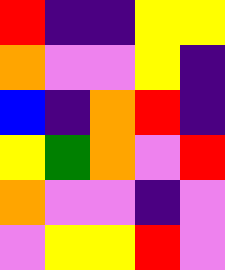[["red", "indigo", "indigo", "yellow", "yellow"], ["orange", "violet", "violet", "yellow", "indigo"], ["blue", "indigo", "orange", "red", "indigo"], ["yellow", "green", "orange", "violet", "red"], ["orange", "violet", "violet", "indigo", "violet"], ["violet", "yellow", "yellow", "red", "violet"]]